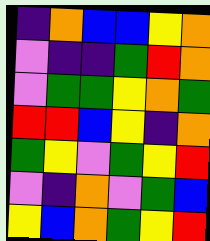[["indigo", "orange", "blue", "blue", "yellow", "orange"], ["violet", "indigo", "indigo", "green", "red", "orange"], ["violet", "green", "green", "yellow", "orange", "green"], ["red", "red", "blue", "yellow", "indigo", "orange"], ["green", "yellow", "violet", "green", "yellow", "red"], ["violet", "indigo", "orange", "violet", "green", "blue"], ["yellow", "blue", "orange", "green", "yellow", "red"]]